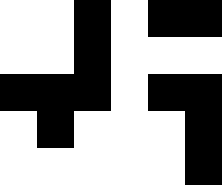[["white", "white", "black", "white", "black", "black"], ["white", "white", "black", "white", "white", "white"], ["black", "black", "black", "white", "black", "black"], ["white", "black", "white", "white", "white", "black"], ["white", "white", "white", "white", "white", "black"]]